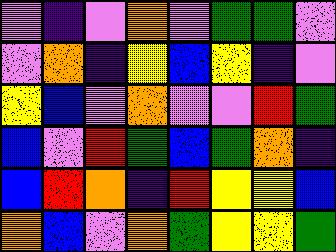[["violet", "indigo", "violet", "orange", "violet", "green", "green", "violet"], ["violet", "orange", "indigo", "yellow", "blue", "yellow", "indigo", "violet"], ["yellow", "blue", "violet", "orange", "violet", "violet", "red", "green"], ["blue", "violet", "red", "green", "blue", "green", "orange", "indigo"], ["blue", "red", "orange", "indigo", "red", "yellow", "yellow", "blue"], ["orange", "blue", "violet", "orange", "green", "yellow", "yellow", "green"]]